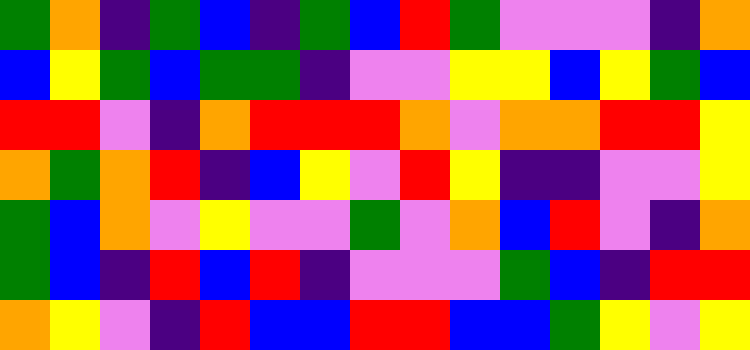[["green", "orange", "indigo", "green", "blue", "indigo", "green", "blue", "red", "green", "violet", "violet", "violet", "indigo", "orange"], ["blue", "yellow", "green", "blue", "green", "green", "indigo", "violet", "violet", "yellow", "yellow", "blue", "yellow", "green", "blue"], ["red", "red", "violet", "indigo", "orange", "red", "red", "red", "orange", "violet", "orange", "orange", "red", "red", "yellow"], ["orange", "green", "orange", "red", "indigo", "blue", "yellow", "violet", "red", "yellow", "indigo", "indigo", "violet", "violet", "yellow"], ["green", "blue", "orange", "violet", "yellow", "violet", "violet", "green", "violet", "orange", "blue", "red", "violet", "indigo", "orange"], ["green", "blue", "indigo", "red", "blue", "red", "indigo", "violet", "violet", "violet", "green", "blue", "indigo", "red", "red"], ["orange", "yellow", "violet", "indigo", "red", "blue", "blue", "red", "red", "blue", "blue", "green", "yellow", "violet", "yellow"]]